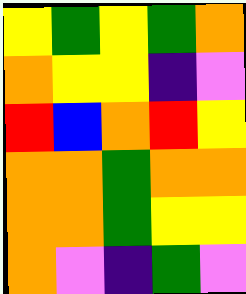[["yellow", "green", "yellow", "green", "orange"], ["orange", "yellow", "yellow", "indigo", "violet"], ["red", "blue", "orange", "red", "yellow"], ["orange", "orange", "green", "orange", "orange"], ["orange", "orange", "green", "yellow", "yellow"], ["orange", "violet", "indigo", "green", "violet"]]